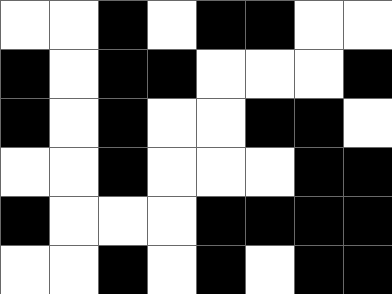[["white", "white", "black", "white", "black", "black", "white", "white"], ["black", "white", "black", "black", "white", "white", "white", "black"], ["black", "white", "black", "white", "white", "black", "black", "white"], ["white", "white", "black", "white", "white", "white", "black", "black"], ["black", "white", "white", "white", "black", "black", "black", "black"], ["white", "white", "black", "white", "black", "white", "black", "black"]]